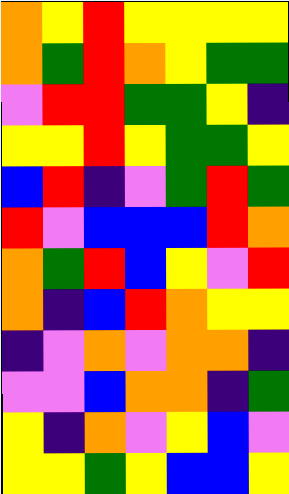[["orange", "yellow", "red", "yellow", "yellow", "yellow", "yellow"], ["orange", "green", "red", "orange", "yellow", "green", "green"], ["violet", "red", "red", "green", "green", "yellow", "indigo"], ["yellow", "yellow", "red", "yellow", "green", "green", "yellow"], ["blue", "red", "indigo", "violet", "green", "red", "green"], ["red", "violet", "blue", "blue", "blue", "red", "orange"], ["orange", "green", "red", "blue", "yellow", "violet", "red"], ["orange", "indigo", "blue", "red", "orange", "yellow", "yellow"], ["indigo", "violet", "orange", "violet", "orange", "orange", "indigo"], ["violet", "violet", "blue", "orange", "orange", "indigo", "green"], ["yellow", "indigo", "orange", "violet", "yellow", "blue", "violet"], ["yellow", "yellow", "green", "yellow", "blue", "blue", "yellow"]]